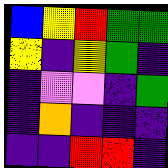[["blue", "yellow", "red", "green", "green"], ["yellow", "indigo", "yellow", "green", "indigo"], ["indigo", "violet", "violet", "indigo", "green"], ["indigo", "orange", "indigo", "indigo", "indigo"], ["indigo", "indigo", "red", "red", "indigo"]]